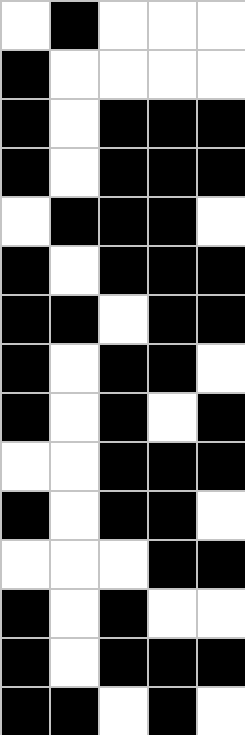[["white", "black", "white", "white", "white"], ["black", "white", "white", "white", "white"], ["black", "white", "black", "black", "black"], ["black", "white", "black", "black", "black"], ["white", "black", "black", "black", "white"], ["black", "white", "black", "black", "black"], ["black", "black", "white", "black", "black"], ["black", "white", "black", "black", "white"], ["black", "white", "black", "white", "black"], ["white", "white", "black", "black", "black"], ["black", "white", "black", "black", "white"], ["white", "white", "white", "black", "black"], ["black", "white", "black", "white", "white"], ["black", "white", "black", "black", "black"], ["black", "black", "white", "black", "white"]]